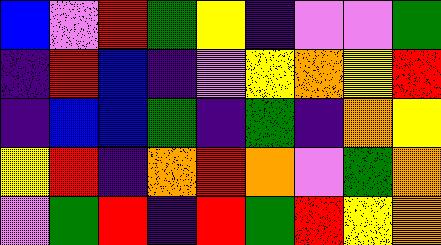[["blue", "violet", "red", "green", "yellow", "indigo", "violet", "violet", "green"], ["indigo", "red", "blue", "indigo", "violet", "yellow", "orange", "yellow", "red"], ["indigo", "blue", "blue", "green", "indigo", "green", "indigo", "orange", "yellow"], ["yellow", "red", "indigo", "orange", "red", "orange", "violet", "green", "orange"], ["violet", "green", "red", "indigo", "red", "green", "red", "yellow", "orange"]]